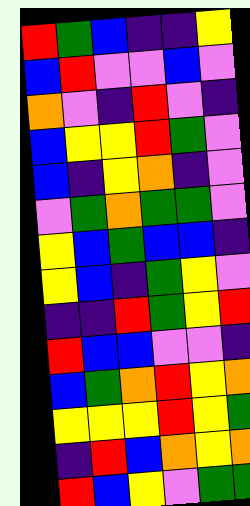[["red", "green", "blue", "indigo", "indigo", "yellow"], ["blue", "red", "violet", "violet", "blue", "violet"], ["orange", "violet", "indigo", "red", "violet", "indigo"], ["blue", "yellow", "yellow", "red", "green", "violet"], ["blue", "indigo", "yellow", "orange", "indigo", "violet"], ["violet", "green", "orange", "green", "green", "violet"], ["yellow", "blue", "green", "blue", "blue", "indigo"], ["yellow", "blue", "indigo", "green", "yellow", "violet"], ["indigo", "indigo", "red", "green", "yellow", "red"], ["red", "blue", "blue", "violet", "violet", "indigo"], ["blue", "green", "orange", "red", "yellow", "orange"], ["yellow", "yellow", "yellow", "red", "yellow", "green"], ["indigo", "red", "blue", "orange", "yellow", "orange"], ["red", "blue", "yellow", "violet", "green", "green"]]